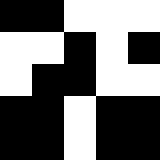[["black", "black", "white", "white", "white"], ["white", "white", "black", "white", "black"], ["white", "black", "black", "white", "white"], ["black", "black", "white", "black", "black"], ["black", "black", "white", "black", "black"]]